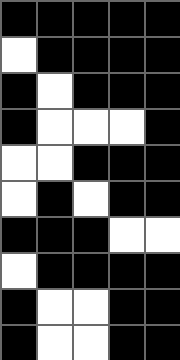[["black", "black", "black", "black", "black"], ["white", "black", "black", "black", "black"], ["black", "white", "black", "black", "black"], ["black", "white", "white", "white", "black"], ["white", "white", "black", "black", "black"], ["white", "black", "white", "black", "black"], ["black", "black", "black", "white", "white"], ["white", "black", "black", "black", "black"], ["black", "white", "white", "black", "black"], ["black", "white", "white", "black", "black"]]